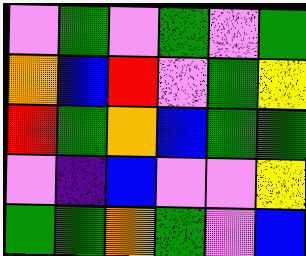[["violet", "green", "violet", "green", "violet", "green"], ["orange", "blue", "red", "violet", "green", "yellow"], ["red", "green", "orange", "blue", "green", "green"], ["violet", "indigo", "blue", "violet", "violet", "yellow"], ["green", "green", "orange", "green", "violet", "blue"]]